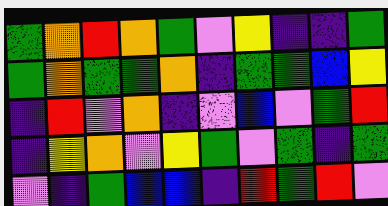[["green", "orange", "red", "orange", "green", "violet", "yellow", "indigo", "indigo", "green"], ["green", "orange", "green", "green", "orange", "indigo", "green", "green", "blue", "yellow"], ["indigo", "red", "violet", "orange", "indigo", "violet", "blue", "violet", "green", "red"], ["indigo", "yellow", "orange", "violet", "yellow", "green", "violet", "green", "indigo", "green"], ["violet", "indigo", "green", "blue", "blue", "indigo", "red", "green", "red", "violet"]]